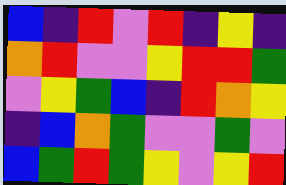[["blue", "indigo", "red", "violet", "red", "indigo", "yellow", "indigo"], ["orange", "red", "violet", "violet", "yellow", "red", "red", "green"], ["violet", "yellow", "green", "blue", "indigo", "red", "orange", "yellow"], ["indigo", "blue", "orange", "green", "violet", "violet", "green", "violet"], ["blue", "green", "red", "green", "yellow", "violet", "yellow", "red"]]